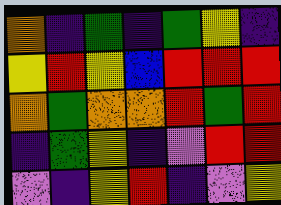[["orange", "indigo", "green", "indigo", "green", "yellow", "indigo"], ["yellow", "red", "yellow", "blue", "red", "red", "red"], ["orange", "green", "orange", "orange", "red", "green", "red"], ["indigo", "green", "yellow", "indigo", "violet", "red", "red"], ["violet", "indigo", "yellow", "red", "indigo", "violet", "yellow"]]